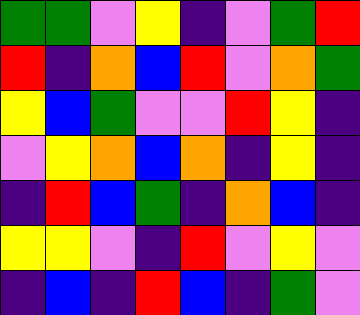[["green", "green", "violet", "yellow", "indigo", "violet", "green", "red"], ["red", "indigo", "orange", "blue", "red", "violet", "orange", "green"], ["yellow", "blue", "green", "violet", "violet", "red", "yellow", "indigo"], ["violet", "yellow", "orange", "blue", "orange", "indigo", "yellow", "indigo"], ["indigo", "red", "blue", "green", "indigo", "orange", "blue", "indigo"], ["yellow", "yellow", "violet", "indigo", "red", "violet", "yellow", "violet"], ["indigo", "blue", "indigo", "red", "blue", "indigo", "green", "violet"]]